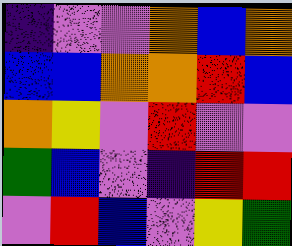[["indigo", "violet", "violet", "orange", "blue", "orange"], ["blue", "blue", "orange", "orange", "red", "blue"], ["orange", "yellow", "violet", "red", "violet", "violet"], ["green", "blue", "violet", "indigo", "red", "red"], ["violet", "red", "blue", "violet", "yellow", "green"]]